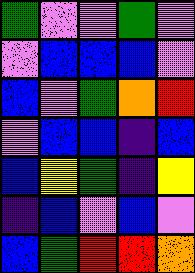[["green", "violet", "violet", "green", "violet"], ["violet", "blue", "blue", "blue", "violet"], ["blue", "violet", "green", "orange", "red"], ["violet", "blue", "blue", "indigo", "blue"], ["blue", "yellow", "green", "indigo", "yellow"], ["indigo", "blue", "violet", "blue", "violet"], ["blue", "green", "red", "red", "orange"]]